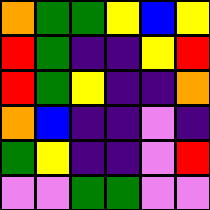[["orange", "green", "green", "yellow", "blue", "yellow"], ["red", "green", "indigo", "indigo", "yellow", "red"], ["red", "green", "yellow", "indigo", "indigo", "orange"], ["orange", "blue", "indigo", "indigo", "violet", "indigo"], ["green", "yellow", "indigo", "indigo", "violet", "red"], ["violet", "violet", "green", "green", "violet", "violet"]]